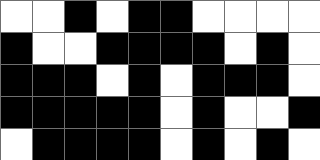[["white", "white", "black", "white", "black", "black", "white", "white", "white", "white"], ["black", "white", "white", "black", "black", "black", "black", "white", "black", "white"], ["black", "black", "black", "white", "black", "white", "black", "black", "black", "white"], ["black", "black", "black", "black", "black", "white", "black", "white", "white", "black"], ["white", "black", "black", "black", "black", "white", "black", "white", "black", "white"]]